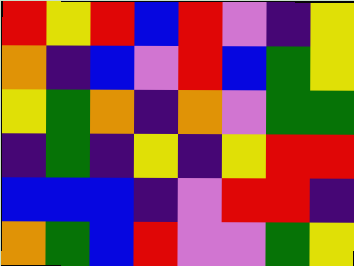[["red", "yellow", "red", "blue", "red", "violet", "indigo", "yellow"], ["orange", "indigo", "blue", "violet", "red", "blue", "green", "yellow"], ["yellow", "green", "orange", "indigo", "orange", "violet", "green", "green"], ["indigo", "green", "indigo", "yellow", "indigo", "yellow", "red", "red"], ["blue", "blue", "blue", "indigo", "violet", "red", "red", "indigo"], ["orange", "green", "blue", "red", "violet", "violet", "green", "yellow"]]